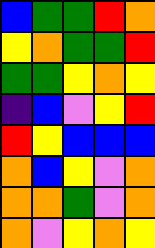[["blue", "green", "green", "red", "orange"], ["yellow", "orange", "green", "green", "red"], ["green", "green", "yellow", "orange", "yellow"], ["indigo", "blue", "violet", "yellow", "red"], ["red", "yellow", "blue", "blue", "blue"], ["orange", "blue", "yellow", "violet", "orange"], ["orange", "orange", "green", "violet", "orange"], ["orange", "violet", "yellow", "orange", "yellow"]]